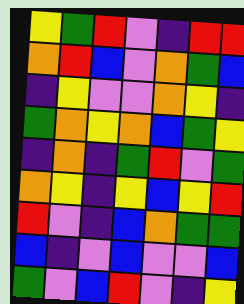[["yellow", "green", "red", "violet", "indigo", "red", "red"], ["orange", "red", "blue", "violet", "orange", "green", "blue"], ["indigo", "yellow", "violet", "violet", "orange", "yellow", "indigo"], ["green", "orange", "yellow", "orange", "blue", "green", "yellow"], ["indigo", "orange", "indigo", "green", "red", "violet", "green"], ["orange", "yellow", "indigo", "yellow", "blue", "yellow", "red"], ["red", "violet", "indigo", "blue", "orange", "green", "green"], ["blue", "indigo", "violet", "blue", "violet", "violet", "blue"], ["green", "violet", "blue", "red", "violet", "indigo", "yellow"]]